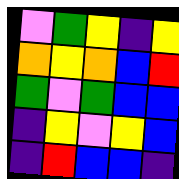[["violet", "green", "yellow", "indigo", "yellow"], ["orange", "yellow", "orange", "blue", "red"], ["green", "violet", "green", "blue", "blue"], ["indigo", "yellow", "violet", "yellow", "blue"], ["indigo", "red", "blue", "blue", "indigo"]]